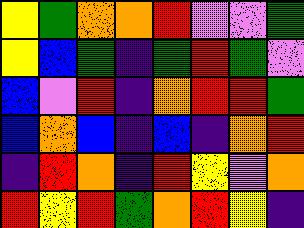[["yellow", "green", "orange", "orange", "red", "violet", "violet", "green"], ["yellow", "blue", "green", "indigo", "green", "red", "green", "violet"], ["blue", "violet", "red", "indigo", "orange", "red", "red", "green"], ["blue", "orange", "blue", "indigo", "blue", "indigo", "orange", "red"], ["indigo", "red", "orange", "indigo", "red", "yellow", "violet", "orange"], ["red", "yellow", "red", "green", "orange", "red", "yellow", "indigo"]]